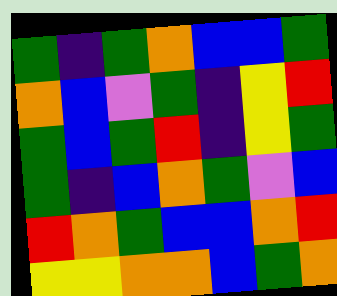[["green", "indigo", "green", "orange", "blue", "blue", "green"], ["orange", "blue", "violet", "green", "indigo", "yellow", "red"], ["green", "blue", "green", "red", "indigo", "yellow", "green"], ["green", "indigo", "blue", "orange", "green", "violet", "blue"], ["red", "orange", "green", "blue", "blue", "orange", "red"], ["yellow", "yellow", "orange", "orange", "blue", "green", "orange"]]